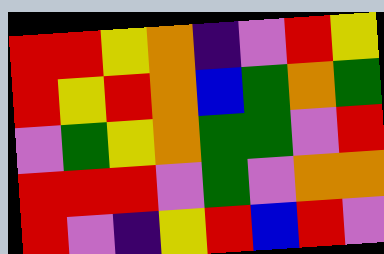[["red", "red", "yellow", "orange", "indigo", "violet", "red", "yellow"], ["red", "yellow", "red", "orange", "blue", "green", "orange", "green"], ["violet", "green", "yellow", "orange", "green", "green", "violet", "red"], ["red", "red", "red", "violet", "green", "violet", "orange", "orange"], ["red", "violet", "indigo", "yellow", "red", "blue", "red", "violet"]]